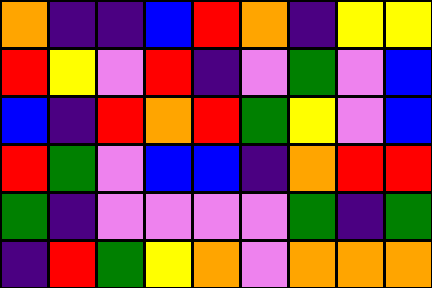[["orange", "indigo", "indigo", "blue", "red", "orange", "indigo", "yellow", "yellow"], ["red", "yellow", "violet", "red", "indigo", "violet", "green", "violet", "blue"], ["blue", "indigo", "red", "orange", "red", "green", "yellow", "violet", "blue"], ["red", "green", "violet", "blue", "blue", "indigo", "orange", "red", "red"], ["green", "indigo", "violet", "violet", "violet", "violet", "green", "indigo", "green"], ["indigo", "red", "green", "yellow", "orange", "violet", "orange", "orange", "orange"]]